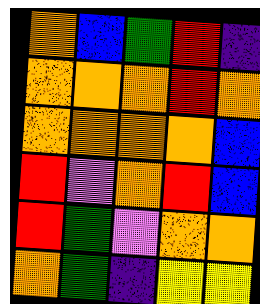[["orange", "blue", "green", "red", "indigo"], ["orange", "orange", "orange", "red", "orange"], ["orange", "orange", "orange", "orange", "blue"], ["red", "violet", "orange", "red", "blue"], ["red", "green", "violet", "orange", "orange"], ["orange", "green", "indigo", "yellow", "yellow"]]